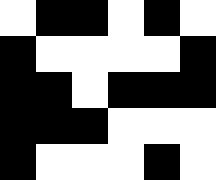[["white", "black", "black", "white", "black", "white"], ["black", "white", "white", "white", "white", "black"], ["black", "black", "white", "black", "black", "black"], ["black", "black", "black", "white", "white", "white"], ["black", "white", "white", "white", "black", "white"]]